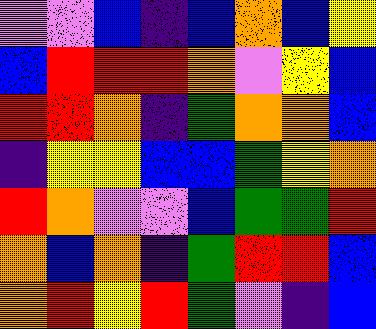[["violet", "violet", "blue", "indigo", "blue", "orange", "blue", "yellow"], ["blue", "red", "red", "red", "orange", "violet", "yellow", "blue"], ["red", "red", "orange", "indigo", "green", "orange", "orange", "blue"], ["indigo", "yellow", "yellow", "blue", "blue", "green", "yellow", "orange"], ["red", "orange", "violet", "violet", "blue", "green", "green", "red"], ["orange", "blue", "orange", "indigo", "green", "red", "red", "blue"], ["orange", "red", "yellow", "red", "green", "violet", "indigo", "blue"]]